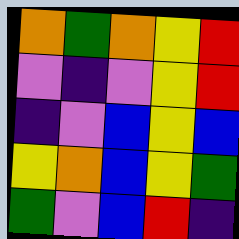[["orange", "green", "orange", "yellow", "red"], ["violet", "indigo", "violet", "yellow", "red"], ["indigo", "violet", "blue", "yellow", "blue"], ["yellow", "orange", "blue", "yellow", "green"], ["green", "violet", "blue", "red", "indigo"]]